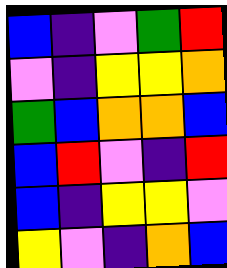[["blue", "indigo", "violet", "green", "red"], ["violet", "indigo", "yellow", "yellow", "orange"], ["green", "blue", "orange", "orange", "blue"], ["blue", "red", "violet", "indigo", "red"], ["blue", "indigo", "yellow", "yellow", "violet"], ["yellow", "violet", "indigo", "orange", "blue"]]